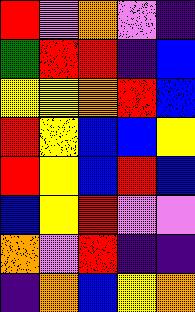[["red", "violet", "orange", "violet", "indigo"], ["green", "red", "red", "indigo", "blue"], ["yellow", "yellow", "orange", "red", "blue"], ["red", "yellow", "blue", "blue", "yellow"], ["red", "yellow", "blue", "red", "blue"], ["blue", "yellow", "red", "violet", "violet"], ["orange", "violet", "red", "indigo", "indigo"], ["indigo", "orange", "blue", "yellow", "orange"]]